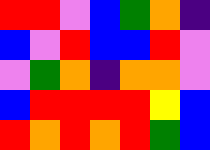[["red", "red", "violet", "blue", "green", "orange", "indigo"], ["blue", "violet", "red", "blue", "blue", "red", "violet"], ["violet", "green", "orange", "indigo", "orange", "orange", "violet"], ["blue", "red", "red", "red", "red", "yellow", "blue"], ["red", "orange", "red", "orange", "red", "green", "blue"]]